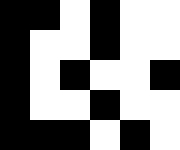[["black", "black", "white", "black", "white", "white"], ["black", "white", "white", "black", "white", "white"], ["black", "white", "black", "white", "white", "black"], ["black", "white", "white", "black", "white", "white"], ["black", "black", "black", "white", "black", "white"]]